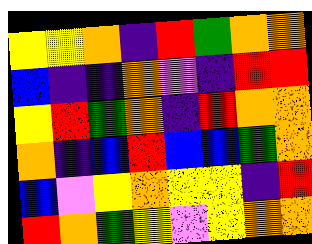[["yellow", "yellow", "orange", "indigo", "red", "green", "orange", "orange"], ["blue", "indigo", "indigo", "orange", "violet", "indigo", "red", "red"], ["yellow", "red", "green", "orange", "indigo", "red", "orange", "orange"], ["orange", "indigo", "blue", "red", "blue", "blue", "green", "orange"], ["blue", "violet", "yellow", "orange", "yellow", "yellow", "indigo", "red"], ["red", "orange", "green", "yellow", "violet", "yellow", "orange", "orange"]]